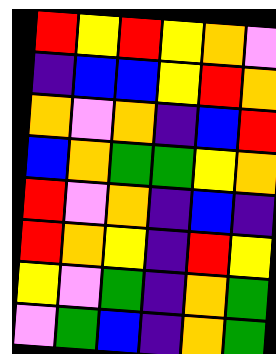[["red", "yellow", "red", "yellow", "orange", "violet"], ["indigo", "blue", "blue", "yellow", "red", "orange"], ["orange", "violet", "orange", "indigo", "blue", "red"], ["blue", "orange", "green", "green", "yellow", "orange"], ["red", "violet", "orange", "indigo", "blue", "indigo"], ["red", "orange", "yellow", "indigo", "red", "yellow"], ["yellow", "violet", "green", "indigo", "orange", "green"], ["violet", "green", "blue", "indigo", "orange", "green"]]